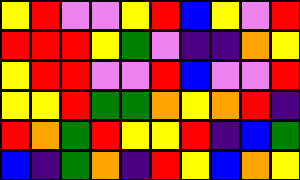[["yellow", "red", "violet", "violet", "yellow", "red", "blue", "yellow", "violet", "red"], ["red", "red", "red", "yellow", "green", "violet", "indigo", "indigo", "orange", "yellow"], ["yellow", "red", "red", "violet", "violet", "red", "blue", "violet", "violet", "red"], ["yellow", "yellow", "red", "green", "green", "orange", "yellow", "orange", "red", "indigo"], ["red", "orange", "green", "red", "yellow", "yellow", "red", "indigo", "blue", "green"], ["blue", "indigo", "green", "orange", "indigo", "red", "yellow", "blue", "orange", "yellow"]]